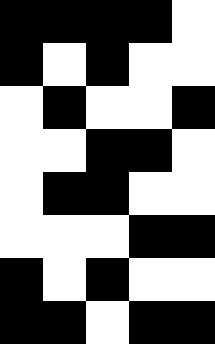[["black", "black", "black", "black", "white"], ["black", "white", "black", "white", "white"], ["white", "black", "white", "white", "black"], ["white", "white", "black", "black", "white"], ["white", "black", "black", "white", "white"], ["white", "white", "white", "black", "black"], ["black", "white", "black", "white", "white"], ["black", "black", "white", "black", "black"]]